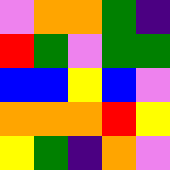[["violet", "orange", "orange", "green", "indigo"], ["red", "green", "violet", "green", "green"], ["blue", "blue", "yellow", "blue", "violet"], ["orange", "orange", "orange", "red", "yellow"], ["yellow", "green", "indigo", "orange", "violet"]]